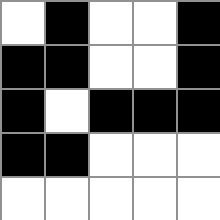[["white", "black", "white", "white", "black"], ["black", "black", "white", "white", "black"], ["black", "white", "black", "black", "black"], ["black", "black", "white", "white", "white"], ["white", "white", "white", "white", "white"]]